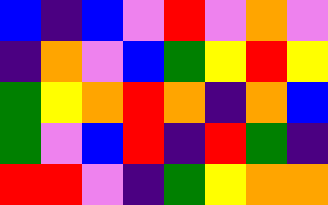[["blue", "indigo", "blue", "violet", "red", "violet", "orange", "violet"], ["indigo", "orange", "violet", "blue", "green", "yellow", "red", "yellow"], ["green", "yellow", "orange", "red", "orange", "indigo", "orange", "blue"], ["green", "violet", "blue", "red", "indigo", "red", "green", "indigo"], ["red", "red", "violet", "indigo", "green", "yellow", "orange", "orange"]]